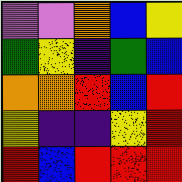[["violet", "violet", "orange", "blue", "yellow"], ["green", "yellow", "indigo", "green", "blue"], ["orange", "orange", "red", "blue", "red"], ["yellow", "indigo", "indigo", "yellow", "red"], ["red", "blue", "red", "red", "red"]]